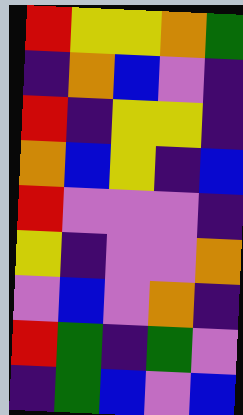[["red", "yellow", "yellow", "orange", "green"], ["indigo", "orange", "blue", "violet", "indigo"], ["red", "indigo", "yellow", "yellow", "indigo"], ["orange", "blue", "yellow", "indigo", "blue"], ["red", "violet", "violet", "violet", "indigo"], ["yellow", "indigo", "violet", "violet", "orange"], ["violet", "blue", "violet", "orange", "indigo"], ["red", "green", "indigo", "green", "violet"], ["indigo", "green", "blue", "violet", "blue"]]